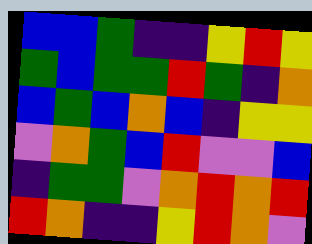[["blue", "blue", "green", "indigo", "indigo", "yellow", "red", "yellow"], ["green", "blue", "green", "green", "red", "green", "indigo", "orange"], ["blue", "green", "blue", "orange", "blue", "indigo", "yellow", "yellow"], ["violet", "orange", "green", "blue", "red", "violet", "violet", "blue"], ["indigo", "green", "green", "violet", "orange", "red", "orange", "red"], ["red", "orange", "indigo", "indigo", "yellow", "red", "orange", "violet"]]